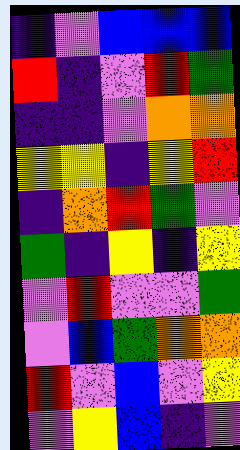[["indigo", "violet", "blue", "blue", "blue"], ["red", "indigo", "violet", "red", "green"], ["indigo", "indigo", "violet", "orange", "orange"], ["yellow", "yellow", "indigo", "yellow", "red"], ["indigo", "orange", "red", "green", "violet"], ["green", "indigo", "yellow", "indigo", "yellow"], ["violet", "red", "violet", "violet", "green"], ["violet", "blue", "green", "orange", "orange"], ["red", "violet", "blue", "violet", "yellow"], ["violet", "yellow", "blue", "indigo", "violet"]]